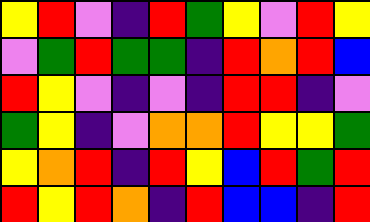[["yellow", "red", "violet", "indigo", "red", "green", "yellow", "violet", "red", "yellow"], ["violet", "green", "red", "green", "green", "indigo", "red", "orange", "red", "blue"], ["red", "yellow", "violet", "indigo", "violet", "indigo", "red", "red", "indigo", "violet"], ["green", "yellow", "indigo", "violet", "orange", "orange", "red", "yellow", "yellow", "green"], ["yellow", "orange", "red", "indigo", "red", "yellow", "blue", "red", "green", "red"], ["red", "yellow", "red", "orange", "indigo", "red", "blue", "blue", "indigo", "red"]]